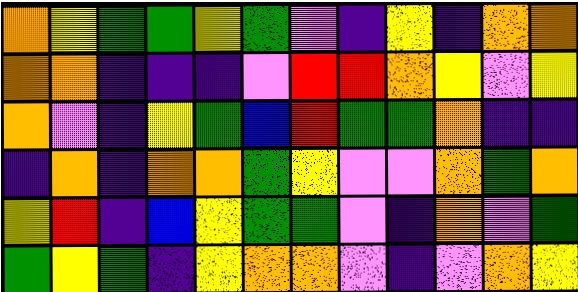[["orange", "yellow", "green", "green", "yellow", "green", "violet", "indigo", "yellow", "indigo", "orange", "orange"], ["orange", "orange", "indigo", "indigo", "indigo", "violet", "red", "red", "orange", "yellow", "violet", "yellow"], ["orange", "violet", "indigo", "yellow", "green", "blue", "red", "green", "green", "orange", "indigo", "indigo"], ["indigo", "orange", "indigo", "orange", "orange", "green", "yellow", "violet", "violet", "orange", "green", "orange"], ["yellow", "red", "indigo", "blue", "yellow", "green", "green", "violet", "indigo", "orange", "violet", "green"], ["green", "yellow", "green", "indigo", "yellow", "orange", "orange", "violet", "indigo", "violet", "orange", "yellow"]]